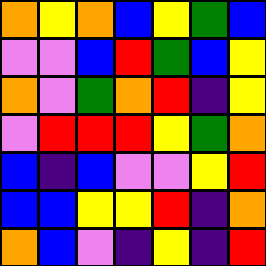[["orange", "yellow", "orange", "blue", "yellow", "green", "blue"], ["violet", "violet", "blue", "red", "green", "blue", "yellow"], ["orange", "violet", "green", "orange", "red", "indigo", "yellow"], ["violet", "red", "red", "red", "yellow", "green", "orange"], ["blue", "indigo", "blue", "violet", "violet", "yellow", "red"], ["blue", "blue", "yellow", "yellow", "red", "indigo", "orange"], ["orange", "blue", "violet", "indigo", "yellow", "indigo", "red"]]